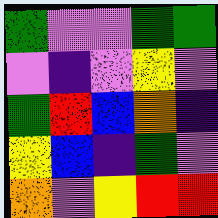[["green", "violet", "violet", "green", "green"], ["violet", "indigo", "violet", "yellow", "violet"], ["green", "red", "blue", "orange", "indigo"], ["yellow", "blue", "indigo", "green", "violet"], ["orange", "violet", "yellow", "red", "red"]]